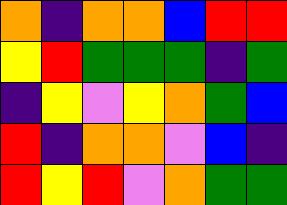[["orange", "indigo", "orange", "orange", "blue", "red", "red"], ["yellow", "red", "green", "green", "green", "indigo", "green"], ["indigo", "yellow", "violet", "yellow", "orange", "green", "blue"], ["red", "indigo", "orange", "orange", "violet", "blue", "indigo"], ["red", "yellow", "red", "violet", "orange", "green", "green"]]